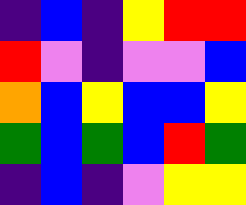[["indigo", "blue", "indigo", "yellow", "red", "red"], ["red", "violet", "indigo", "violet", "violet", "blue"], ["orange", "blue", "yellow", "blue", "blue", "yellow"], ["green", "blue", "green", "blue", "red", "green"], ["indigo", "blue", "indigo", "violet", "yellow", "yellow"]]